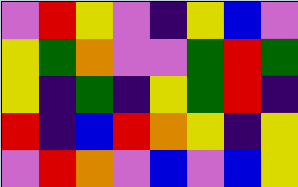[["violet", "red", "yellow", "violet", "indigo", "yellow", "blue", "violet"], ["yellow", "green", "orange", "violet", "violet", "green", "red", "green"], ["yellow", "indigo", "green", "indigo", "yellow", "green", "red", "indigo"], ["red", "indigo", "blue", "red", "orange", "yellow", "indigo", "yellow"], ["violet", "red", "orange", "violet", "blue", "violet", "blue", "yellow"]]